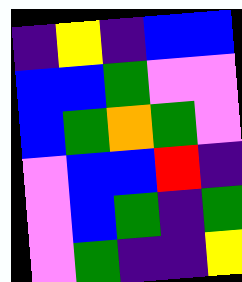[["indigo", "yellow", "indigo", "blue", "blue"], ["blue", "blue", "green", "violet", "violet"], ["blue", "green", "orange", "green", "violet"], ["violet", "blue", "blue", "red", "indigo"], ["violet", "blue", "green", "indigo", "green"], ["violet", "green", "indigo", "indigo", "yellow"]]